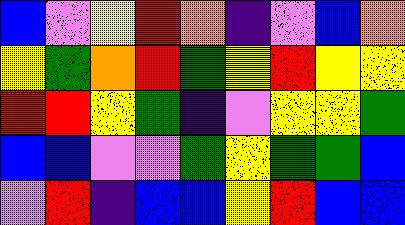[["blue", "violet", "yellow", "red", "orange", "indigo", "violet", "blue", "orange"], ["yellow", "green", "orange", "red", "green", "yellow", "red", "yellow", "yellow"], ["red", "red", "yellow", "green", "indigo", "violet", "yellow", "yellow", "green"], ["blue", "blue", "violet", "violet", "green", "yellow", "green", "green", "blue"], ["violet", "red", "indigo", "blue", "blue", "yellow", "red", "blue", "blue"]]